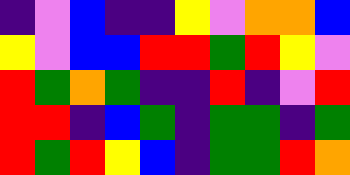[["indigo", "violet", "blue", "indigo", "indigo", "yellow", "violet", "orange", "orange", "blue"], ["yellow", "violet", "blue", "blue", "red", "red", "green", "red", "yellow", "violet"], ["red", "green", "orange", "green", "indigo", "indigo", "red", "indigo", "violet", "red"], ["red", "red", "indigo", "blue", "green", "indigo", "green", "green", "indigo", "green"], ["red", "green", "red", "yellow", "blue", "indigo", "green", "green", "red", "orange"]]